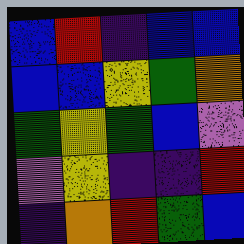[["blue", "red", "indigo", "blue", "blue"], ["blue", "blue", "yellow", "green", "orange"], ["green", "yellow", "green", "blue", "violet"], ["violet", "yellow", "indigo", "indigo", "red"], ["indigo", "orange", "red", "green", "blue"]]